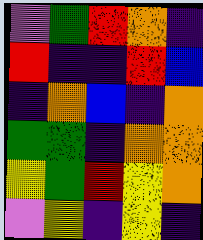[["violet", "green", "red", "orange", "indigo"], ["red", "indigo", "indigo", "red", "blue"], ["indigo", "orange", "blue", "indigo", "orange"], ["green", "green", "indigo", "orange", "orange"], ["yellow", "green", "red", "yellow", "orange"], ["violet", "yellow", "indigo", "yellow", "indigo"]]